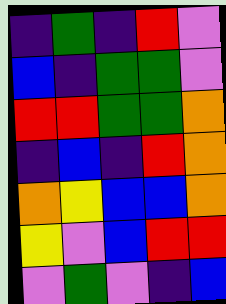[["indigo", "green", "indigo", "red", "violet"], ["blue", "indigo", "green", "green", "violet"], ["red", "red", "green", "green", "orange"], ["indigo", "blue", "indigo", "red", "orange"], ["orange", "yellow", "blue", "blue", "orange"], ["yellow", "violet", "blue", "red", "red"], ["violet", "green", "violet", "indigo", "blue"]]